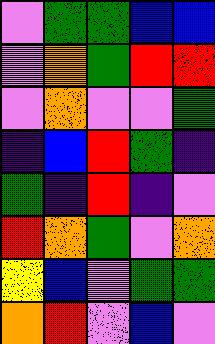[["violet", "green", "green", "blue", "blue"], ["violet", "orange", "green", "red", "red"], ["violet", "orange", "violet", "violet", "green"], ["indigo", "blue", "red", "green", "indigo"], ["green", "indigo", "red", "indigo", "violet"], ["red", "orange", "green", "violet", "orange"], ["yellow", "blue", "violet", "green", "green"], ["orange", "red", "violet", "blue", "violet"]]